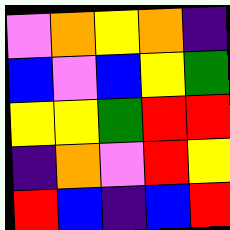[["violet", "orange", "yellow", "orange", "indigo"], ["blue", "violet", "blue", "yellow", "green"], ["yellow", "yellow", "green", "red", "red"], ["indigo", "orange", "violet", "red", "yellow"], ["red", "blue", "indigo", "blue", "red"]]